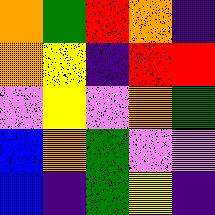[["orange", "green", "red", "orange", "indigo"], ["orange", "yellow", "indigo", "red", "red"], ["violet", "yellow", "violet", "orange", "green"], ["blue", "orange", "green", "violet", "violet"], ["blue", "indigo", "green", "yellow", "indigo"]]